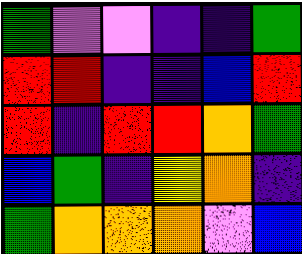[["green", "violet", "violet", "indigo", "indigo", "green"], ["red", "red", "indigo", "indigo", "blue", "red"], ["red", "indigo", "red", "red", "orange", "green"], ["blue", "green", "indigo", "yellow", "orange", "indigo"], ["green", "orange", "orange", "orange", "violet", "blue"]]